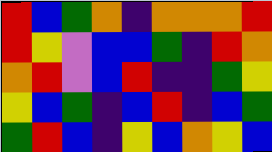[["red", "blue", "green", "orange", "indigo", "orange", "orange", "orange", "red"], ["red", "yellow", "violet", "blue", "blue", "green", "indigo", "red", "orange"], ["orange", "red", "violet", "blue", "red", "indigo", "indigo", "green", "yellow"], ["yellow", "blue", "green", "indigo", "blue", "red", "indigo", "blue", "green"], ["green", "red", "blue", "indigo", "yellow", "blue", "orange", "yellow", "blue"]]